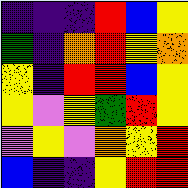[["indigo", "indigo", "indigo", "red", "blue", "yellow"], ["green", "indigo", "orange", "red", "yellow", "orange"], ["yellow", "indigo", "red", "red", "blue", "yellow"], ["yellow", "violet", "yellow", "green", "red", "yellow"], ["violet", "yellow", "violet", "orange", "yellow", "red"], ["blue", "indigo", "indigo", "yellow", "red", "red"]]